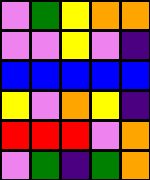[["violet", "green", "yellow", "orange", "orange"], ["violet", "violet", "yellow", "violet", "indigo"], ["blue", "blue", "blue", "blue", "blue"], ["yellow", "violet", "orange", "yellow", "indigo"], ["red", "red", "red", "violet", "orange"], ["violet", "green", "indigo", "green", "orange"]]